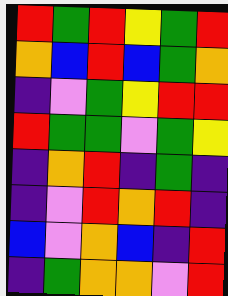[["red", "green", "red", "yellow", "green", "red"], ["orange", "blue", "red", "blue", "green", "orange"], ["indigo", "violet", "green", "yellow", "red", "red"], ["red", "green", "green", "violet", "green", "yellow"], ["indigo", "orange", "red", "indigo", "green", "indigo"], ["indigo", "violet", "red", "orange", "red", "indigo"], ["blue", "violet", "orange", "blue", "indigo", "red"], ["indigo", "green", "orange", "orange", "violet", "red"]]